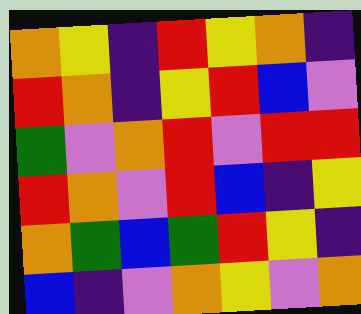[["orange", "yellow", "indigo", "red", "yellow", "orange", "indigo"], ["red", "orange", "indigo", "yellow", "red", "blue", "violet"], ["green", "violet", "orange", "red", "violet", "red", "red"], ["red", "orange", "violet", "red", "blue", "indigo", "yellow"], ["orange", "green", "blue", "green", "red", "yellow", "indigo"], ["blue", "indigo", "violet", "orange", "yellow", "violet", "orange"]]